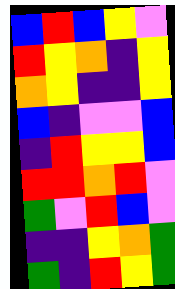[["blue", "red", "blue", "yellow", "violet"], ["red", "yellow", "orange", "indigo", "yellow"], ["orange", "yellow", "indigo", "indigo", "yellow"], ["blue", "indigo", "violet", "violet", "blue"], ["indigo", "red", "yellow", "yellow", "blue"], ["red", "red", "orange", "red", "violet"], ["green", "violet", "red", "blue", "violet"], ["indigo", "indigo", "yellow", "orange", "green"], ["green", "indigo", "red", "yellow", "green"]]